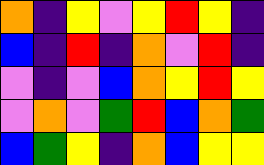[["orange", "indigo", "yellow", "violet", "yellow", "red", "yellow", "indigo"], ["blue", "indigo", "red", "indigo", "orange", "violet", "red", "indigo"], ["violet", "indigo", "violet", "blue", "orange", "yellow", "red", "yellow"], ["violet", "orange", "violet", "green", "red", "blue", "orange", "green"], ["blue", "green", "yellow", "indigo", "orange", "blue", "yellow", "yellow"]]